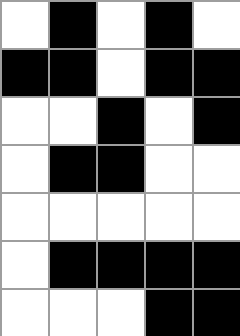[["white", "black", "white", "black", "white"], ["black", "black", "white", "black", "black"], ["white", "white", "black", "white", "black"], ["white", "black", "black", "white", "white"], ["white", "white", "white", "white", "white"], ["white", "black", "black", "black", "black"], ["white", "white", "white", "black", "black"]]